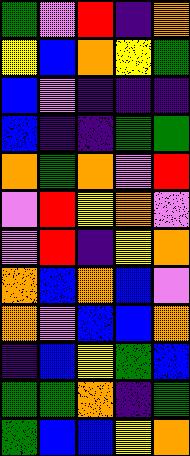[["green", "violet", "red", "indigo", "orange"], ["yellow", "blue", "orange", "yellow", "green"], ["blue", "violet", "indigo", "indigo", "indigo"], ["blue", "indigo", "indigo", "green", "green"], ["orange", "green", "orange", "violet", "red"], ["violet", "red", "yellow", "orange", "violet"], ["violet", "red", "indigo", "yellow", "orange"], ["orange", "blue", "orange", "blue", "violet"], ["orange", "violet", "blue", "blue", "orange"], ["indigo", "blue", "yellow", "green", "blue"], ["green", "green", "orange", "indigo", "green"], ["green", "blue", "blue", "yellow", "orange"]]